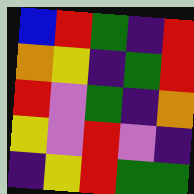[["blue", "red", "green", "indigo", "red"], ["orange", "yellow", "indigo", "green", "red"], ["red", "violet", "green", "indigo", "orange"], ["yellow", "violet", "red", "violet", "indigo"], ["indigo", "yellow", "red", "green", "green"]]